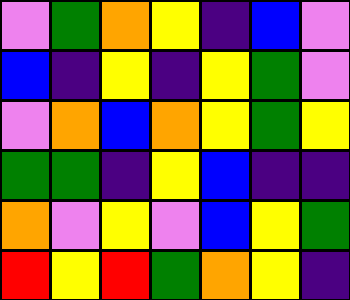[["violet", "green", "orange", "yellow", "indigo", "blue", "violet"], ["blue", "indigo", "yellow", "indigo", "yellow", "green", "violet"], ["violet", "orange", "blue", "orange", "yellow", "green", "yellow"], ["green", "green", "indigo", "yellow", "blue", "indigo", "indigo"], ["orange", "violet", "yellow", "violet", "blue", "yellow", "green"], ["red", "yellow", "red", "green", "orange", "yellow", "indigo"]]